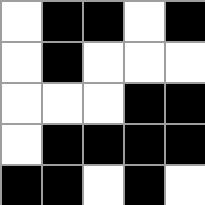[["white", "black", "black", "white", "black"], ["white", "black", "white", "white", "white"], ["white", "white", "white", "black", "black"], ["white", "black", "black", "black", "black"], ["black", "black", "white", "black", "white"]]